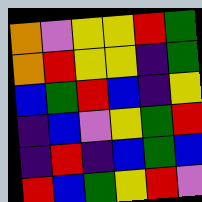[["orange", "violet", "yellow", "yellow", "red", "green"], ["orange", "red", "yellow", "yellow", "indigo", "green"], ["blue", "green", "red", "blue", "indigo", "yellow"], ["indigo", "blue", "violet", "yellow", "green", "red"], ["indigo", "red", "indigo", "blue", "green", "blue"], ["red", "blue", "green", "yellow", "red", "violet"]]